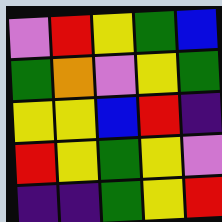[["violet", "red", "yellow", "green", "blue"], ["green", "orange", "violet", "yellow", "green"], ["yellow", "yellow", "blue", "red", "indigo"], ["red", "yellow", "green", "yellow", "violet"], ["indigo", "indigo", "green", "yellow", "red"]]